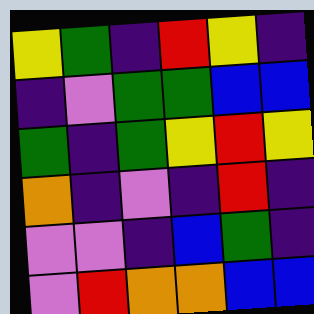[["yellow", "green", "indigo", "red", "yellow", "indigo"], ["indigo", "violet", "green", "green", "blue", "blue"], ["green", "indigo", "green", "yellow", "red", "yellow"], ["orange", "indigo", "violet", "indigo", "red", "indigo"], ["violet", "violet", "indigo", "blue", "green", "indigo"], ["violet", "red", "orange", "orange", "blue", "blue"]]